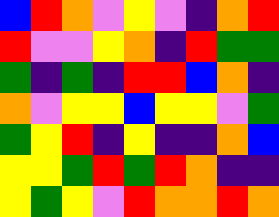[["blue", "red", "orange", "violet", "yellow", "violet", "indigo", "orange", "red"], ["red", "violet", "violet", "yellow", "orange", "indigo", "red", "green", "green"], ["green", "indigo", "green", "indigo", "red", "red", "blue", "orange", "indigo"], ["orange", "violet", "yellow", "yellow", "blue", "yellow", "yellow", "violet", "green"], ["green", "yellow", "red", "indigo", "yellow", "indigo", "indigo", "orange", "blue"], ["yellow", "yellow", "green", "red", "green", "red", "orange", "indigo", "indigo"], ["yellow", "green", "yellow", "violet", "red", "orange", "orange", "red", "orange"]]